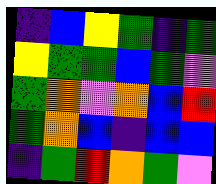[["indigo", "blue", "yellow", "green", "indigo", "green"], ["yellow", "green", "green", "blue", "green", "violet"], ["green", "orange", "violet", "orange", "blue", "red"], ["green", "orange", "blue", "indigo", "blue", "blue"], ["indigo", "green", "red", "orange", "green", "violet"]]